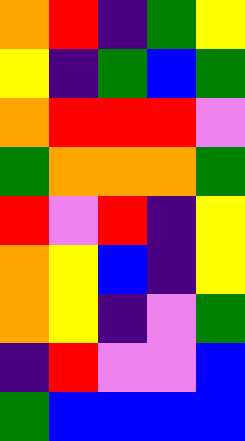[["orange", "red", "indigo", "green", "yellow"], ["yellow", "indigo", "green", "blue", "green"], ["orange", "red", "red", "red", "violet"], ["green", "orange", "orange", "orange", "green"], ["red", "violet", "red", "indigo", "yellow"], ["orange", "yellow", "blue", "indigo", "yellow"], ["orange", "yellow", "indigo", "violet", "green"], ["indigo", "red", "violet", "violet", "blue"], ["green", "blue", "blue", "blue", "blue"]]